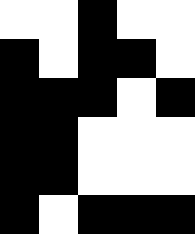[["white", "white", "black", "white", "white"], ["black", "white", "black", "black", "white"], ["black", "black", "black", "white", "black"], ["black", "black", "white", "white", "white"], ["black", "black", "white", "white", "white"], ["black", "white", "black", "black", "black"]]